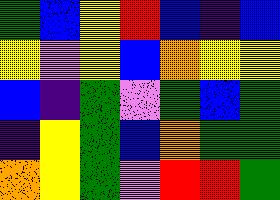[["green", "blue", "yellow", "red", "blue", "indigo", "blue"], ["yellow", "violet", "yellow", "blue", "orange", "yellow", "yellow"], ["blue", "indigo", "green", "violet", "green", "blue", "green"], ["indigo", "yellow", "green", "blue", "orange", "green", "green"], ["orange", "yellow", "green", "violet", "red", "red", "green"]]